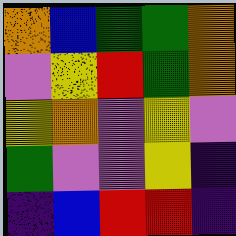[["orange", "blue", "green", "green", "orange"], ["violet", "yellow", "red", "green", "orange"], ["yellow", "orange", "violet", "yellow", "violet"], ["green", "violet", "violet", "yellow", "indigo"], ["indigo", "blue", "red", "red", "indigo"]]